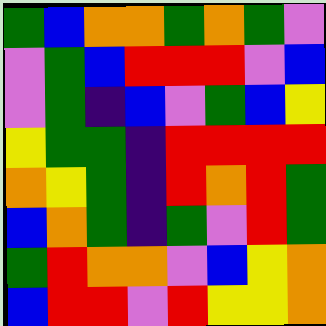[["green", "blue", "orange", "orange", "green", "orange", "green", "violet"], ["violet", "green", "blue", "red", "red", "red", "violet", "blue"], ["violet", "green", "indigo", "blue", "violet", "green", "blue", "yellow"], ["yellow", "green", "green", "indigo", "red", "red", "red", "red"], ["orange", "yellow", "green", "indigo", "red", "orange", "red", "green"], ["blue", "orange", "green", "indigo", "green", "violet", "red", "green"], ["green", "red", "orange", "orange", "violet", "blue", "yellow", "orange"], ["blue", "red", "red", "violet", "red", "yellow", "yellow", "orange"]]